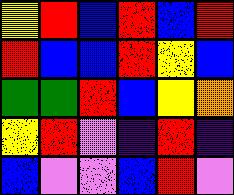[["yellow", "red", "blue", "red", "blue", "red"], ["red", "blue", "blue", "red", "yellow", "blue"], ["green", "green", "red", "blue", "yellow", "orange"], ["yellow", "red", "violet", "indigo", "red", "indigo"], ["blue", "violet", "violet", "blue", "red", "violet"]]